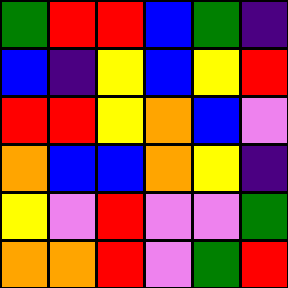[["green", "red", "red", "blue", "green", "indigo"], ["blue", "indigo", "yellow", "blue", "yellow", "red"], ["red", "red", "yellow", "orange", "blue", "violet"], ["orange", "blue", "blue", "orange", "yellow", "indigo"], ["yellow", "violet", "red", "violet", "violet", "green"], ["orange", "orange", "red", "violet", "green", "red"]]